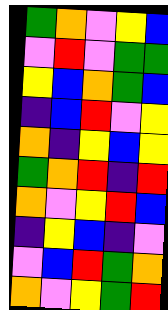[["green", "orange", "violet", "yellow", "blue"], ["violet", "red", "violet", "green", "green"], ["yellow", "blue", "orange", "green", "blue"], ["indigo", "blue", "red", "violet", "yellow"], ["orange", "indigo", "yellow", "blue", "yellow"], ["green", "orange", "red", "indigo", "red"], ["orange", "violet", "yellow", "red", "blue"], ["indigo", "yellow", "blue", "indigo", "violet"], ["violet", "blue", "red", "green", "orange"], ["orange", "violet", "yellow", "green", "red"]]